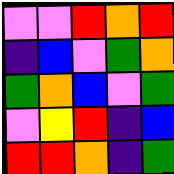[["violet", "violet", "red", "orange", "red"], ["indigo", "blue", "violet", "green", "orange"], ["green", "orange", "blue", "violet", "green"], ["violet", "yellow", "red", "indigo", "blue"], ["red", "red", "orange", "indigo", "green"]]